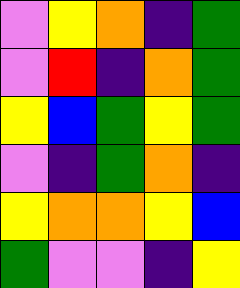[["violet", "yellow", "orange", "indigo", "green"], ["violet", "red", "indigo", "orange", "green"], ["yellow", "blue", "green", "yellow", "green"], ["violet", "indigo", "green", "orange", "indigo"], ["yellow", "orange", "orange", "yellow", "blue"], ["green", "violet", "violet", "indigo", "yellow"]]